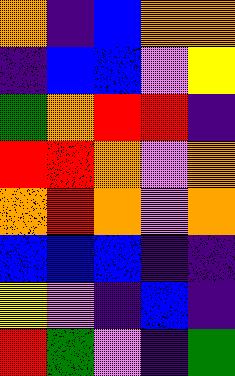[["orange", "indigo", "blue", "orange", "orange"], ["indigo", "blue", "blue", "violet", "yellow"], ["green", "orange", "red", "red", "indigo"], ["red", "red", "orange", "violet", "orange"], ["orange", "red", "orange", "violet", "orange"], ["blue", "blue", "blue", "indigo", "indigo"], ["yellow", "violet", "indigo", "blue", "indigo"], ["red", "green", "violet", "indigo", "green"]]